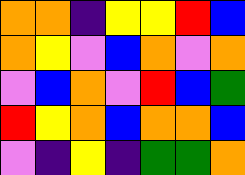[["orange", "orange", "indigo", "yellow", "yellow", "red", "blue"], ["orange", "yellow", "violet", "blue", "orange", "violet", "orange"], ["violet", "blue", "orange", "violet", "red", "blue", "green"], ["red", "yellow", "orange", "blue", "orange", "orange", "blue"], ["violet", "indigo", "yellow", "indigo", "green", "green", "orange"]]